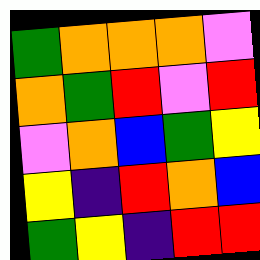[["green", "orange", "orange", "orange", "violet"], ["orange", "green", "red", "violet", "red"], ["violet", "orange", "blue", "green", "yellow"], ["yellow", "indigo", "red", "orange", "blue"], ["green", "yellow", "indigo", "red", "red"]]